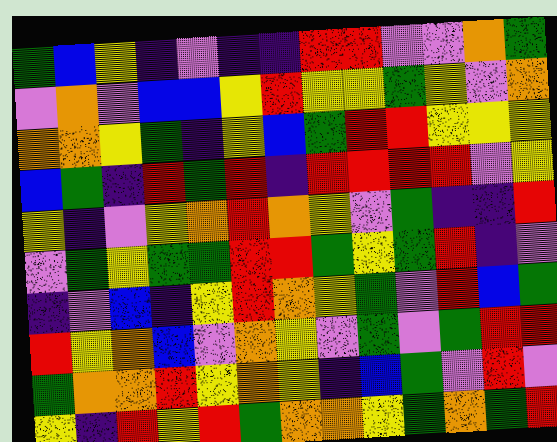[["green", "blue", "yellow", "indigo", "violet", "indigo", "indigo", "red", "red", "violet", "violet", "orange", "green"], ["violet", "orange", "violet", "blue", "blue", "yellow", "red", "yellow", "yellow", "green", "yellow", "violet", "orange"], ["orange", "orange", "yellow", "green", "indigo", "yellow", "blue", "green", "red", "red", "yellow", "yellow", "yellow"], ["blue", "green", "indigo", "red", "green", "red", "indigo", "red", "red", "red", "red", "violet", "yellow"], ["yellow", "indigo", "violet", "yellow", "orange", "red", "orange", "yellow", "violet", "green", "indigo", "indigo", "red"], ["violet", "green", "yellow", "green", "green", "red", "red", "green", "yellow", "green", "red", "indigo", "violet"], ["indigo", "violet", "blue", "indigo", "yellow", "red", "orange", "yellow", "green", "violet", "red", "blue", "green"], ["red", "yellow", "orange", "blue", "violet", "orange", "yellow", "violet", "green", "violet", "green", "red", "red"], ["green", "orange", "orange", "red", "yellow", "orange", "yellow", "indigo", "blue", "green", "violet", "red", "violet"], ["yellow", "indigo", "red", "yellow", "red", "green", "orange", "orange", "yellow", "green", "orange", "green", "red"]]